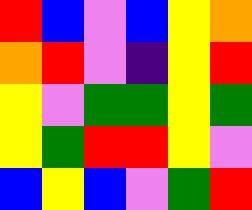[["red", "blue", "violet", "blue", "yellow", "orange"], ["orange", "red", "violet", "indigo", "yellow", "red"], ["yellow", "violet", "green", "green", "yellow", "green"], ["yellow", "green", "red", "red", "yellow", "violet"], ["blue", "yellow", "blue", "violet", "green", "red"]]